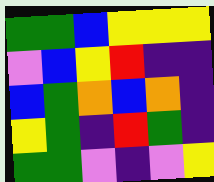[["green", "green", "blue", "yellow", "yellow", "yellow"], ["violet", "blue", "yellow", "red", "indigo", "indigo"], ["blue", "green", "orange", "blue", "orange", "indigo"], ["yellow", "green", "indigo", "red", "green", "indigo"], ["green", "green", "violet", "indigo", "violet", "yellow"]]